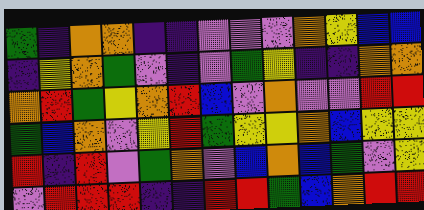[["green", "indigo", "orange", "orange", "indigo", "indigo", "violet", "violet", "violet", "orange", "yellow", "blue", "blue"], ["indigo", "yellow", "orange", "green", "violet", "indigo", "violet", "green", "yellow", "indigo", "indigo", "orange", "orange"], ["orange", "red", "green", "yellow", "orange", "red", "blue", "violet", "orange", "violet", "violet", "red", "red"], ["green", "blue", "orange", "violet", "yellow", "red", "green", "yellow", "yellow", "orange", "blue", "yellow", "yellow"], ["red", "indigo", "red", "violet", "green", "orange", "violet", "blue", "orange", "blue", "green", "violet", "yellow"], ["violet", "red", "red", "red", "indigo", "indigo", "red", "red", "green", "blue", "orange", "red", "red"]]